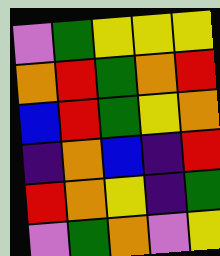[["violet", "green", "yellow", "yellow", "yellow"], ["orange", "red", "green", "orange", "red"], ["blue", "red", "green", "yellow", "orange"], ["indigo", "orange", "blue", "indigo", "red"], ["red", "orange", "yellow", "indigo", "green"], ["violet", "green", "orange", "violet", "yellow"]]